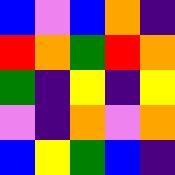[["blue", "violet", "blue", "orange", "indigo"], ["red", "orange", "green", "red", "orange"], ["green", "indigo", "yellow", "indigo", "yellow"], ["violet", "indigo", "orange", "violet", "orange"], ["blue", "yellow", "green", "blue", "indigo"]]